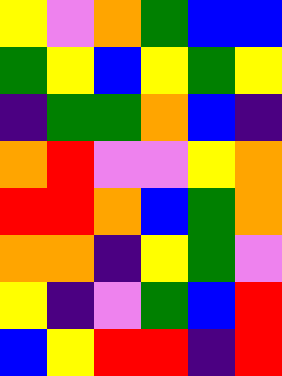[["yellow", "violet", "orange", "green", "blue", "blue"], ["green", "yellow", "blue", "yellow", "green", "yellow"], ["indigo", "green", "green", "orange", "blue", "indigo"], ["orange", "red", "violet", "violet", "yellow", "orange"], ["red", "red", "orange", "blue", "green", "orange"], ["orange", "orange", "indigo", "yellow", "green", "violet"], ["yellow", "indigo", "violet", "green", "blue", "red"], ["blue", "yellow", "red", "red", "indigo", "red"]]